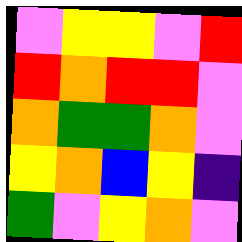[["violet", "yellow", "yellow", "violet", "red"], ["red", "orange", "red", "red", "violet"], ["orange", "green", "green", "orange", "violet"], ["yellow", "orange", "blue", "yellow", "indigo"], ["green", "violet", "yellow", "orange", "violet"]]